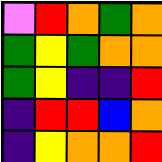[["violet", "red", "orange", "green", "orange"], ["green", "yellow", "green", "orange", "orange"], ["green", "yellow", "indigo", "indigo", "red"], ["indigo", "red", "red", "blue", "orange"], ["indigo", "yellow", "orange", "orange", "red"]]